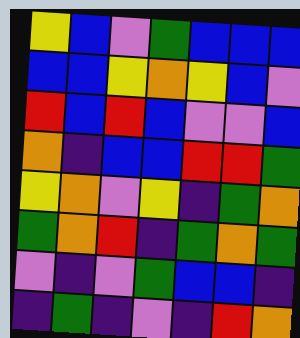[["yellow", "blue", "violet", "green", "blue", "blue", "blue"], ["blue", "blue", "yellow", "orange", "yellow", "blue", "violet"], ["red", "blue", "red", "blue", "violet", "violet", "blue"], ["orange", "indigo", "blue", "blue", "red", "red", "green"], ["yellow", "orange", "violet", "yellow", "indigo", "green", "orange"], ["green", "orange", "red", "indigo", "green", "orange", "green"], ["violet", "indigo", "violet", "green", "blue", "blue", "indigo"], ["indigo", "green", "indigo", "violet", "indigo", "red", "orange"]]